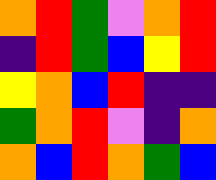[["orange", "red", "green", "violet", "orange", "red"], ["indigo", "red", "green", "blue", "yellow", "red"], ["yellow", "orange", "blue", "red", "indigo", "indigo"], ["green", "orange", "red", "violet", "indigo", "orange"], ["orange", "blue", "red", "orange", "green", "blue"]]